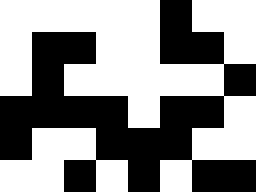[["white", "white", "white", "white", "white", "black", "white", "white"], ["white", "black", "black", "white", "white", "black", "black", "white"], ["white", "black", "white", "white", "white", "white", "white", "black"], ["black", "black", "black", "black", "white", "black", "black", "white"], ["black", "white", "white", "black", "black", "black", "white", "white"], ["white", "white", "black", "white", "black", "white", "black", "black"]]